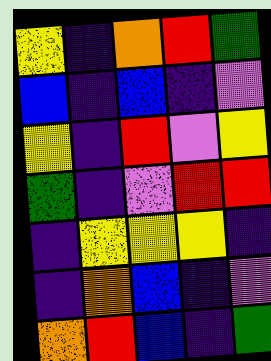[["yellow", "indigo", "orange", "red", "green"], ["blue", "indigo", "blue", "indigo", "violet"], ["yellow", "indigo", "red", "violet", "yellow"], ["green", "indigo", "violet", "red", "red"], ["indigo", "yellow", "yellow", "yellow", "indigo"], ["indigo", "orange", "blue", "indigo", "violet"], ["orange", "red", "blue", "indigo", "green"]]